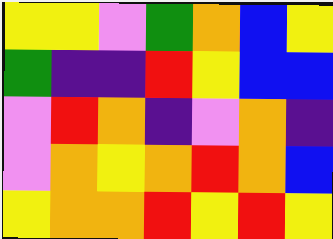[["yellow", "yellow", "violet", "green", "orange", "blue", "yellow"], ["green", "indigo", "indigo", "red", "yellow", "blue", "blue"], ["violet", "red", "orange", "indigo", "violet", "orange", "indigo"], ["violet", "orange", "yellow", "orange", "red", "orange", "blue"], ["yellow", "orange", "orange", "red", "yellow", "red", "yellow"]]